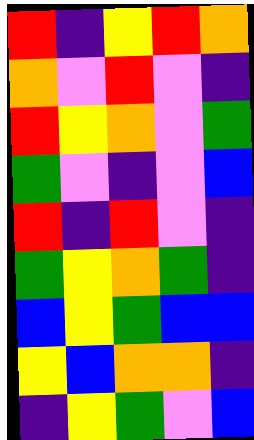[["red", "indigo", "yellow", "red", "orange"], ["orange", "violet", "red", "violet", "indigo"], ["red", "yellow", "orange", "violet", "green"], ["green", "violet", "indigo", "violet", "blue"], ["red", "indigo", "red", "violet", "indigo"], ["green", "yellow", "orange", "green", "indigo"], ["blue", "yellow", "green", "blue", "blue"], ["yellow", "blue", "orange", "orange", "indigo"], ["indigo", "yellow", "green", "violet", "blue"]]